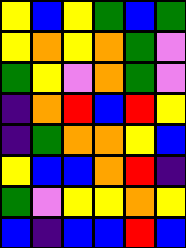[["yellow", "blue", "yellow", "green", "blue", "green"], ["yellow", "orange", "yellow", "orange", "green", "violet"], ["green", "yellow", "violet", "orange", "green", "violet"], ["indigo", "orange", "red", "blue", "red", "yellow"], ["indigo", "green", "orange", "orange", "yellow", "blue"], ["yellow", "blue", "blue", "orange", "red", "indigo"], ["green", "violet", "yellow", "yellow", "orange", "yellow"], ["blue", "indigo", "blue", "blue", "red", "blue"]]